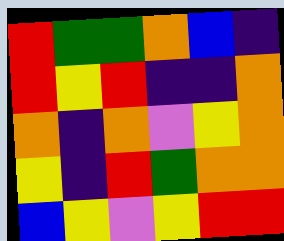[["red", "green", "green", "orange", "blue", "indigo"], ["red", "yellow", "red", "indigo", "indigo", "orange"], ["orange", "indigo", "orange", "violet", "yellow", "orange"], ["yellow", "indigo", "red", "green", "orange", "orange"], ["blue", "yellow", "violet", "yellow", "red", "red"]]